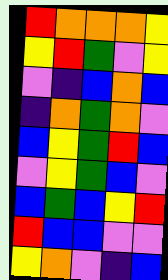[["red", "orange", "orange", "orange", "yellow"], ["yellow", "red", "green", "violet", "yellow"], ["violet", "indigo", "blue", "orange", "blue"], ["indigo", "orange", "green", "orange", "violet"], ["blue", "yellow", "green", "red", "blue"], ["violet", "yellow", "green", "blue", "violet"], ["blue", "green", "blue", "yellow", "red"], ["red", "blue", "blue", "violet", "violet"], ["yellow", "orange", "violet", "indigo", "blue"]]